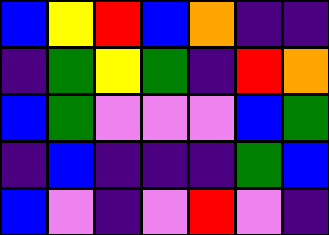[["blue", "yellow", "red", "blue", "orange", "indigo", "indigo"], ["indigo", "green", "yellow", "green", "indigo", "red", "orange"], ["blue", "green", "violet", "violet", "violet", "blue", "green"], ["indigo", "blue", "indigo", "indigo", "indigo", "green", "blue"], ["blue", "violet", "indigo", "violet", "red", "violet", "indigo"]]